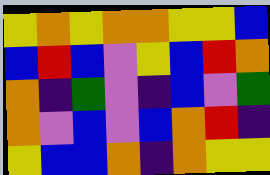[["yellow", "orange", "yellow", "orange", "orange", "yellow", "yellow", "blue"], ["blue", "red", "blue", "violet", "yellow", "blue", "red", "orange"], ["orange", "indigo", "green", "violet", "indigo", "blue", "violet", "green"], ["orange", "violet", "blue", "violet", "blue", "orange", "red", "indigo"], ["yellow", "blue", "blue", "orange", "indigo", "orange", "yellow", "yellow"]]